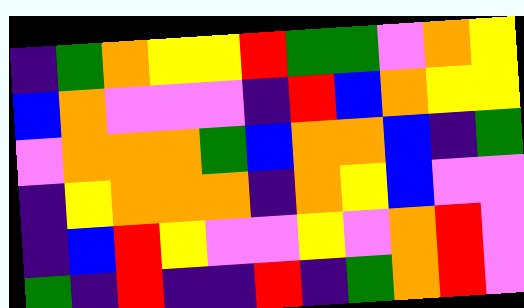[["indigo", "green", "orange", "yellow", "yellow", "red", "green", "green", "violet", "orange", "yellow"], ["blue", "orange", "violet", "violet", "violet", "indigo", "red", "blue", "orange", "yellow", "yellow"], ["violet", "orange", "orange", "orange", "green", "blue", "orange", "orange", "blue", "indigo", "green"], ["indigo", "yellow", "orange", "orange", "orange", "indigo", "orange", "yellow", "blue", "violet", "violet"], ["indigo", "blue", "red", "yellow", "violet", "violet", "yellow", "violet", "orange", "red", "violet"], ["green", "indigo", "red", "indigo", "indigo", "red", "indigo", "green", "orange", "red", "violet"]]